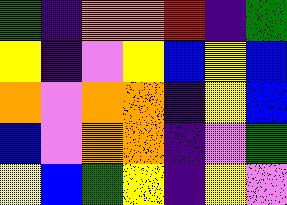[["green", "indigo", "orange", "orange", "red", "indigo", "green"], ["yellow", "indigo", "violet", "yellow", "blue", "yellow", "blue"], ["orange", "violet", "orange", "orange", "indigo", "yellow", "blue"], ["blue", "violet", "orange", "orange", "indigo", "violet", "green"], ["yellow", "blue", "green", "yellow", "indigo", "yellow", "violet"]]